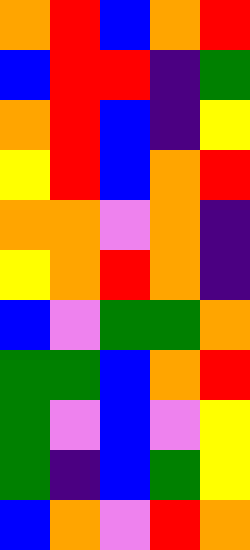[["orange", "red", "blue", "orange", "red"], ["blue", "red", "red", "indigo", "green"], ["orange", "red", "blue", "indigo", "yellow"], ["yellow", "red", "blue", "orange", "red"], ["orange", "orange", "violet", "orange", "indigo"], ["yellow", "orange", "red", "orange", "indigo"], ["blue", "violet", "green", "green", "orange"], ["green", "green", "blue", "orange", "red"], ["green", "violet", "blue", "violet", "yellow"], ["green", "indigo", "blue", "green", "yellow"], ["blue", "orange", "violet", "red", "orange"]]